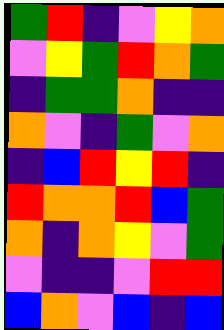[["green", "red", "indigo", "violet", "yellow", "orange"], ["violet", "yellow", "green", "red", "orange", "green"], ["indigo", "green", "green", "orange", "indigo", "indigo"], ["orange", "violet", "indigo", "green", "violet", "orange"], ["indigo", "blue", "red", "yellow", "red", "indigo"], ["red", "orange", "orange", "red", "blue", "green"], ["orange", "indigo", "orange", "yellow", "violet", "green"], ["violet", "indigo", "indigo", "violet", "red", "red"], ["blue", "orange", "violet", "blue", "indigo", "blue"]]